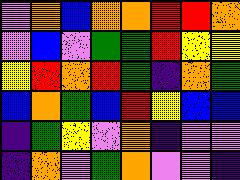[["violet", "orange", "blue", "orange", "orange", "red", "red", "orange"], ["violet", "blue", "violet", "green", "green", "red", "yellow", "yellow"], ["yellow", "red", "orange", "red", "green", "indigo", "orange", "green"], ["blue", "orange", "green", "blue", "red", "yellow", "blue", "blue"], ["indigo", "green", "yellow", "violet", "orange", "indigo", "violet", "violet"], ["indigo", "orange", "violet", "green", "orange", "violet", "violet", "indigo"]]